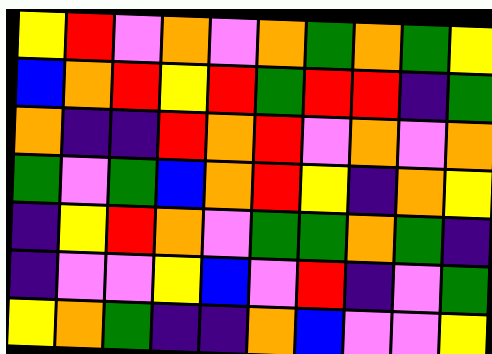[["yellow", "red", "violet", "orange", "violet", "orange", "green", "orange", "green", "yellow"], ["blue", "orange", "red", "yellow", "red", "green", "red", "red", "indigo", "green"], ["orange", "indigo", "indigo", "red", "orange", "red", "violet", "orange", "violet", "orange"], ["green", "violet", "green", "blue", "orange", "red", "yellow", "indigo", "orange", "yellow"], ["indigo", "yellow", "red", "orange", "violet", "green", "green", "orange", "green", "indigo"], ["indigo", "violet", "violet", "yellow", "blue", "violet", "red", "indigo", "violet", "green"], ["yellow", "orange", "green", "indigo", "indigo", "orange", "blue", "violet", "violet", "yellow"]]